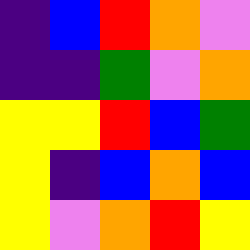[["indigo", "blue", "red", "orange", "violet"], ["indigo", "indigo", "green", "violet", "orange"], ["yellow", "yellow", "red", "blue", "green"], ["yellow", "indigo", "blue", "orange", "blue"], ["yellow", "violet", "orange", "red", "yellow"]]